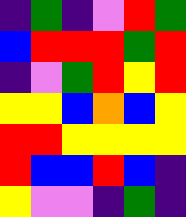[["indigo", "green", "indigo", "violet", "red", "green"], ["blue", "red", "red", "red", "green", "red"], ["indigo", "violet", "green", "red", "yellow", "red"], ["yellow", "yellow", "blue", "orange", "blue", "yellow"], ["red", "red", "yellow", "yellow", "yellow", "yellow"], ["red", "blue", "blue", "red", "blue", "indigo"], ["yellow", "violet", "violet", "indigo", "green", "indigo"]]